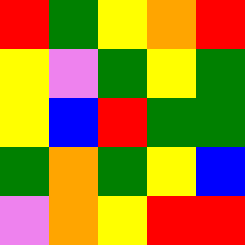[["red", "green", "yellow", "orange", "red"], ["yellow", "violet", "green", "yellow", "green"], ["yellow", "blue", "red", "green", "green"], ["green", "orange", "green", "yellow", "blue"], ["violet", "orange", "yellow", "red", "red"]]